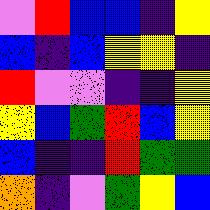[["violet", "red", "blue", "blue", "indigo", "yellow"], ["blue", "indigo", "blue", "yellow", "yellow", "indigo"], ["red", "violet", "violet", "indigo", "indigo", "yellow"], ["yellow", "blue", "green", "red", "blue", "yellow"], ["blue", "indigo", "indigo", "red", "green", "green"], ["orange", "indigo", "violet", "green", "yellow", "blue"]]